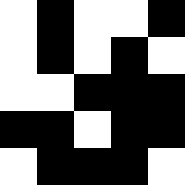[["white", "black", "white", "white", "black"], ["white", "black", "white", "black", "white"], ["white", "white", "black", "black", "black"], ["black", "black", "white", "black", "black"], ["white", "black", "black", "black", "white"]]